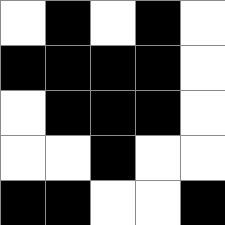[["white", "black", "white", "black", "white"], ["black", "black", "black", "black", "white"], ["white", "black", "black", "black", "white"], ["white", "white", "black", "white", "white"], ["black", "black", "white", "white", "black"]]